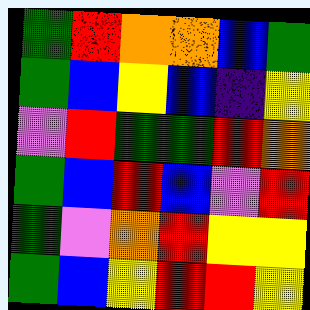[["green", "red", "orange", "orange", "blue", "green"], ["green", "blue", "yellow", "blue", "indigo", "yellow"], ["violet", "red", "green", "green", "red", "orange"], ["green", "blue", "red", "blue", "violet", "red"], ["green", "violet", "orange", "red", "yellow", "yellow"], ["green", "blue", "yellow", "red", "red", "yellow"]]